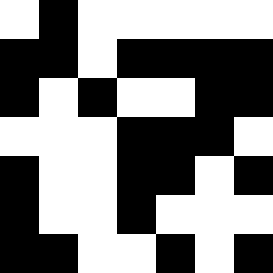[["white", "black", "white", "white", "white", "white", "white"], ["black", "black", "white", "black", "black", "black", "black"], ["black", "white", "black", "white", "white", "black", "black"], ["white", "white", "white", "black", "black", "black", "white"], ["black", "white", "white", "black", "black", "white", "black"], ["black", "white", "white", "black", "white", "white", "white"], ["black", "black", "white", "white", "black", "white", "black"]]